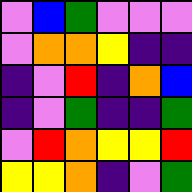[["violet", "blue", "green", "violet", "violet", "violet"], ["violet", "orange", "orange", "yellow", "indigo", "indigo"], ["indigo", "violet", "red", "indigo", "orange", "blue"], ["indigo", "violet", "green", "indigo", "indigo", "green"], ["violet", "red", "orange", "yellow", "yellow", "red"], ["yellow", "yellow", "orange", "indigo", "violet", "green"]]